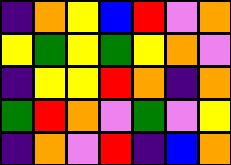[["indigo", "orange", "yellow", "blue", "red", "violet", "orange"], ["yellow", "green", "yellow", "green", "yellow", "orange", "violet"], ["indigo", "yellow", "yellow", "red", "orange", "indigo", "orange"], ["green", "red", "orange", "violet", "green", "violet", "yellow"], ["indigo", "orange", "violet", "red", "indigo", "blue", "orange"]]